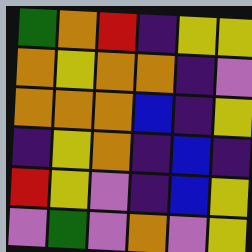[["green", "orange", "red", "indigo", "yellow", "yellow"], ["orange", "yellow", "orange", "orange", "indigo", "violet"], ["orange", "orange", "orange", "blue", "indigo", "yellow"], ["indigo", "yellow", "orange", "indigo", "blue", "indigo"], ["red", "yellow", "violet", "indigo", "blue", "yellow"], ["violet", "green", "violet", "orange", "violet", "yellow"]]